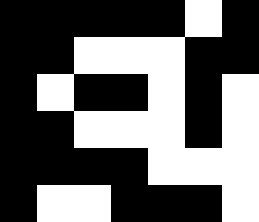[["black", "black", "black", "black", "black", "white", "black"], ["black", "black", "white", "white", "white", "black", "black"], ["black", "white", "black", "black", "white", "black", "white"], ["black", "black", "white", "white", "white", "black", "white"], ["black", "black", "black", "black", "white", "white", "white"], ["black", "white", "white", "black", "black", "black", "white"]]